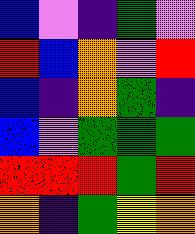[["blue", "violet", "indigo", "green", "violet"], ["red", "blue", "orange", "violet", "red"], ["blue", "indigo", "orange", "green", "indigo"], ["blue", "violet", "green", "green", "green"], ["red", "red", "red", "green", "red"], ["orange", "indigo", "green", "yellow", "orange"]]